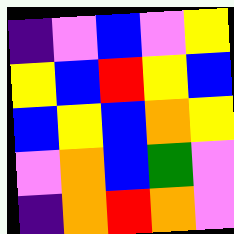[["indigo", "violet", "blue", "violet", "yellow"], ["yellow", "blue", "red", "yellow", "blue"], ["blue", "yellow", "blue", "orange", "yellow"], ["violet", "orange", "blue", "green", "violet"], ["indigo", "orange", "red", "orange", "violet"]]